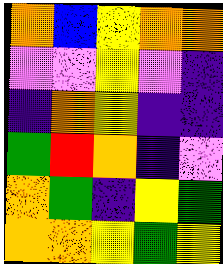[["orange", "blue", "yellow", "orange", "orange"], ["violet", "violet", "yellow", "violet", "indigo"], ["indigo", "orange", "yellow", "indigo", "indigo"], ["green", "red", "orange", "indigo", "violet"], ["orange", "green", "indigo", "yellow", "green"], ["orange", "orange", "yellow", "green", "yellow"]]